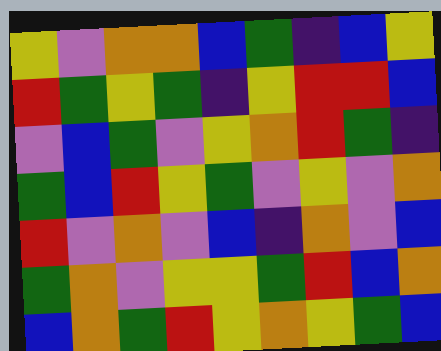[["yellow", "violet", "orange", "orange", "blue", "green", "indigo", "blue", "yellow"], ["red", "green", "yellow", "green", "indigo", "yellow", "red", "red", "blue"], ["violet", "blue", "green", "violet", "yellow", "orange", "red", "green", "indigo"], ["green", "blue", "red", "yellow", "green", "violet", "yellow", "violet", "orange"], ["red", "violet", "orange", "violet", "blue", "indigo", "orange", "violet", "blue"], ["green", "orange", "violet", "yellow", "yellow", "green", "red", "blue", "orange"], ["blue", "orange", "green", "red", "yellow", "orange", "yellow", "green", "blue"]]